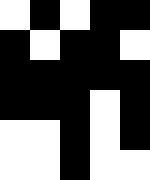[["white", "black", "white", "black", "black"], ["black", "white", "black", "black", "white"], ["black", "black", "black", "black", "black"], ["black", "black", "black", "white", "black"], ["white", "white", "black", "white", "black"], ["white", "white", "black", "white", "white"]]